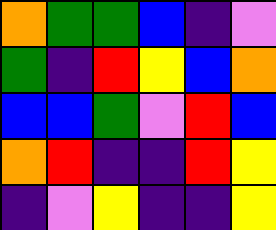[["orange", "green", "green", "blue", "indigo", "violet"], ["green", "indigo", "red", "yellow", "blue", "orange"], ["blue", "blue", "green", "violet", "red", "blue"], ["orange", "red", "indigo", "indigo", "red", "yellow"], ["indigo", "violet", "yellow", "indigo", "indigo", "yellow"]]